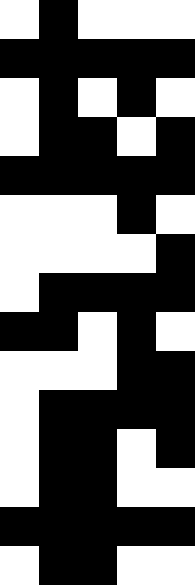[["white", "black", "white", "white", "white"], ["black", "black", "black", "black", "black"], ["white", "black", "white", "black", "white"], ["white", "black", "black", "white", "black"], ["black", "black", "black", "black", "black"], ["white", "white", "white", "black", "white"], ["white", "white", "white", "white", "black"], ["white", "black", "black", "black", "black"], ["black", "black", "white", "black", "white"], ["white", "white", "white", "black", "black"], ["white", "black", "black", "black", "black"], ["white", "black", "black", "white", "black"], ["white", "black", "black", "white", "white"], ["black", "black", "black", "black", "black"], ["white", "black", "black", "white", "white"]]